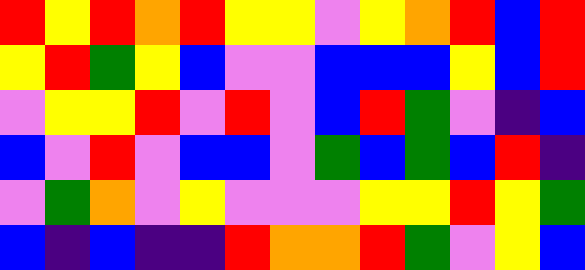[["red", "yellow", "red", "orange", "red", "yellow", "yellow", "violet", "yellow", "orange", "red", "blue", "red"], ["yellow", "red", "green", "yellow", "blue", "violet", "violet", "blue", "blue", "blue", "yellow", "blue", "red"], ["violet", "yellow", "yellow", "red", "violet", "red", "violet", "blue", "red", "green", "violet", "indigo", "blue"], ["blue", "violet", "red", "violet", "blue", "blue", "violet", "green", "blue", "green", "blue", "red", "indigo"], ["violet", "green", "orange", "violet", "yellow", "violet", "violet", "violet", "yellow", "yellow", "red", "yellow", "green"], ["blue", "indigo", "blue", "indigo", "indigo", "red", "orange", "orange", "red", "green", "violet", "yellow", "blue"]]